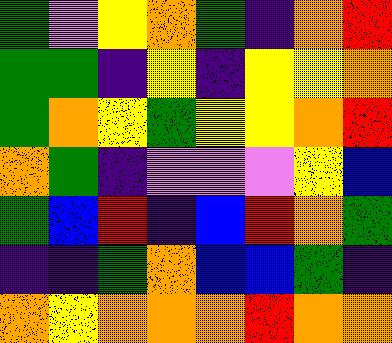[["green", "violet", "yellow", "orange", "green", "indigo", "orange", "red"], ["green", "green", "indigo", "yellow", "indigo", "yellow", "yellow", "orange"], ["green", "orange", "yellow", "green", "yellow", "yellow", "orange", "red"], ["orange", "green", "indigo", "violet", "violet", "violet", "yellow", "blue"], ["green", "blue", "red", "indigo", "blue", "red", "orange", "green"], ["indigo", "indigo", "green", "orange", "blue", "blue", "green", "indigo"], ["orange", "yellow", "orange", "orange", "orange", "red", "orange", "orange"]]